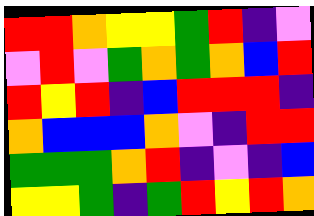[["red", "red", "orange", "yellow", "yellow", "green", "red", "indigo", "violet"], ["violet", "red", "violet", "green", "orange", "green", "orange", "blue", "red"], ["red", "yellow", "red", "indigo", "blue", "red", "red", "red", "indigo"], ["orange", "blue", "blue", "blue", "orange", "violet", "indigo", "red", "red"], ["green", "green", "green", "orange", "red", "indigo", "violet", "indigo", "blue"], ["yellow", "yellow", "green", "indigo", "green", "red", "yellow", "red", "orange"]]